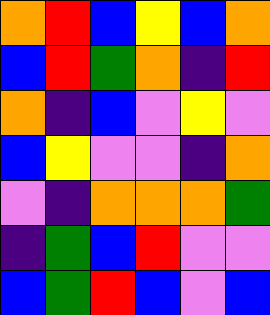[["orange", "red", "blue", "yellow", "blue", "orange"], ["blue", "red", "green", "orange", "indigo", "red"], ["orange", "indigo", "blue", "violet", "yellow", "violet"], ["blue", "yellow", "violet", "violet", "indigo", "orange"], ["violet", "indigo", "orange", "orange", "orange", "green"], ["indigo", "green", "blue", "red", "violet", "violet"], ["blue", "green", "red", "blue", "violet", "blue"]]